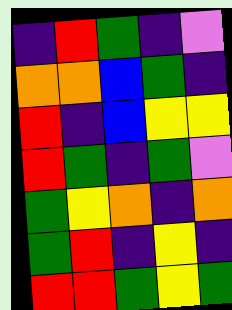[["indigo", "red", "green", "indigo", "violet"], ["orange", "orange", "blue", "green", "indigo"], ["red", "indigo", "blue", "yellow", "yellow"], ["red", "green", "indigo", "green", "violet"], ["green", "yellow", "orange", "indigo", "orange"], ["green", "red", "indigo", "yellow", "indigo"], ["red", "red", "green", "yellow", "green"]]